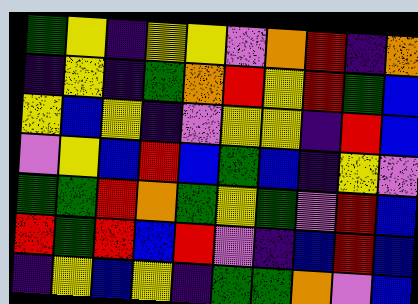[["green", "yellow", "indigo", "yellow", "yellow", "violet", "orange", "red", "indigo", "orange"], ["indigo", "yellow", "indigo", "green", "orange", "red", "yellow", "red", "green", "blue"], ["yellow", "blue", "yellow", "indigo", "violet", "yellow", "yellow", "indigo", "red", "blue"], ["violet", "yellow", "blue", "red", "blue", "green", "blue", "indigo", "yellow", "violet"], ["green", "green", "red", "orange", "green", "yellow", "green", "violet", "red", "blue"], ["red", "green", "red", "blue", "red", "violet", "indigo", "blue", "red", "blue"], ["indigo", "yellow", "blue", "yellow", "indigo", "green", "green", "orange", "violet", "blue"]]